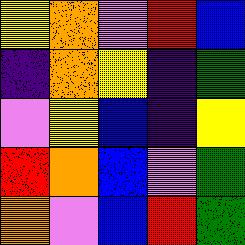[["yellow", "orange", "violet", "red", "blue"], ["indigo", "orange", "yellow", "indigo", "green"], ["violet", "yellow", "blue", "indigo", "yellow"], ["red", "orange", "blue", "violet", "green"], ["orange", "violet", "blue", "red", "green"]]